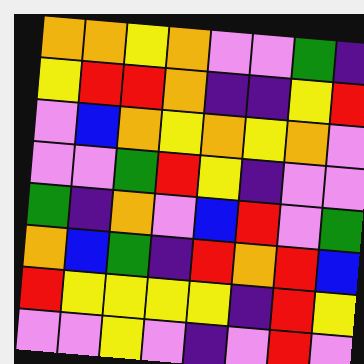[["orange", "orange", "yellow", "orange", "violet", "violet", "green", "indigo"], ["yellow", "red", "red", "orange", "indigo", "indigo", "yellow", "red"], ["violet", "blue", "orange", "yellow", "orange", "yellow", "orange", "violet"], ["violet", "violet", "green", "red", "yellow", "indigo", "violet", "violet"], ["green", "indigo", "orange", "violet", "blue", "red", "violet", "green"], ["orange", "blue", "green", "indigo", "red", "orange", "red", "blue"], ["red", "yellow", "yellow", "yellow", "yellow", "indigo", "red", "yellow"], ["violet", "violet", "yellow", "violet", "indigo", "violet", "red", "violet"]]